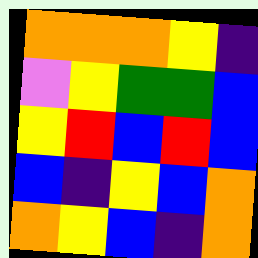[["orange", "orange", "orange", "yellow", "indigo"], ["violet", "yellow", "green", "green", "blue"], ["yellow", "red", "blue", "red", "blue"], ["blue", "indigo", "yellow", "blue", "orange"], ["orange", "yellow", "blue", "indigo", "orange"]]